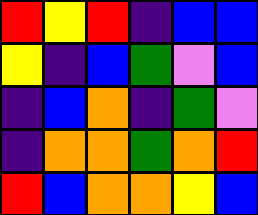[["red", "yellow", "red", "indigo", "blue", "blue"], ["yellow", "indigo", "blue", "green", "violet", "blue"], ["indigo", "blue", "orange", "indigo", "green", "violet"], ["indigo", "orange", "orange", "green", "orange", "red"], ["red", "blue", "orange", "orange", "yellow", "blue"]]